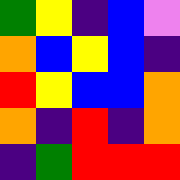[["green", "yellow", "indigo", "blue", "violet"], ["orange", "blue", "yellow", "blue", "indigo"], ["red", "yellow", "blue", "blue", "orange"], ["orange", "indigo", "red", "indigo", "orange"], ["indigo", "green", "red", "red", "red"]]